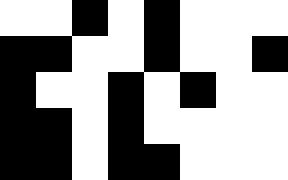[["white", "white", "black", "white", "black", "white", "white", "white"], ["black", "black", "white", "white", "black", "white", "white", "black"], ["black", "white", "white", "black", "white", "black", "white", "white"], ["black", "black", "white", "black", "white", "white", "white", "white"], ["black", "black", "white", "black", "black", "white", "white", "white"]]